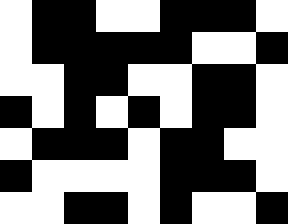[["white", "black", "black", "white", "white", "black", "black", "black", "white"], ["white", "black", "black", "black", "black", "black", "white", "white", "black"], ["white", "white", "black", "black", "white", "white", "black", "black", "white"], ["black", "white", "black", "white", "black", "white", "black", "black", "white"], ["white", "black", "black", "black", "white", "black", "black", "white", "white"], ["black", "white", "white", "white", "white", "black", "black", "black", "white"], ["white", "white", "black", "black", "white", "black", "white", "white", "black"]]